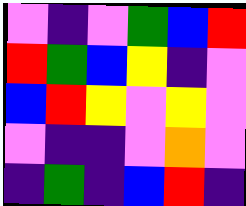[["violet", "indigo", "violet", "green", "blue", "red"], ["red", "green", "blue", "yellow", "indigo", "violet"], ["blue", "red", "yellow", "violet", "yellow", "violet"], ["violet", "indigo", "indigo", "violet", "orange", "violet"], ["indigo", "green", "indigo", "blue", "red", "indigo"]]